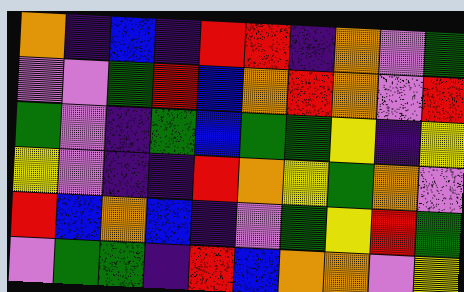[["orange", "indigo", "blue", "indigo", "red", "red", "indigo", "orange", "violet", "green"], ["violet", "violet", "green", "red", "blue", "orange", "red", "orange", "violet", "red"], ["green", "violet", "indigo", "green", "blue", "green", "green", "yellow", "indigo", "yellow"], ["yellow", "violet", "indigo", "indigo", "red", "orange", "yellow", "green", "orange", "violet"], ["red", "blue", "orange", "blue", "indigo", "violet", "green", "yellow", "red", "green"], ["violet", "green", "green", "indigo", "red", "blue", "orange", "orange", "violet", "yellow"]]